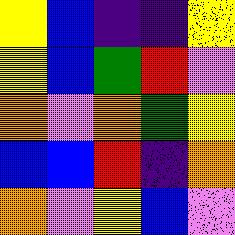[["yellow", "blue", "indigo", "indigo", "yellow"], ["yellow", "blue", "green", "red", "violet"], ["orange", "violet", "orange", "green", "yellow"], ["blue", "blue", "red", "indigo", "orange"], ["orange", "violet", "yellow", "blue", "violet"]]